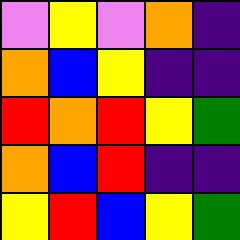[["violet", "yellow", "violet", "orange", "indigo"], ["orange", "blue", "yellow", "indigo", "indigo"], ["red", "orange", "red", "yellow", "green"], ["orange", "blue", "red", "indigo", "indigo"], ["yellow", "red", "blue", "yellow", "green"]]